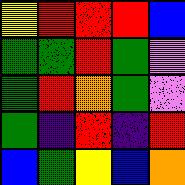[["yellow", "red", "red", "red", "blue"], ["green", "green", "red", "green", "violet"], ["green", "red", "orange", "green", "violet"], ["green", "indigo", "red", "indigo", "red"], ["blue", "green", "yellow", "blue", "orange"]]